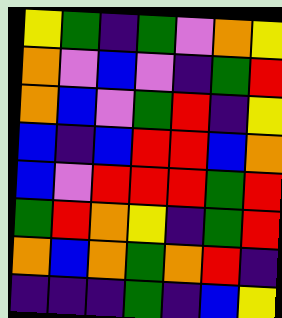[["yellow", "green", "indigo", "green", "violet", "orange", "yellow"], ["orange", "violet", "blue", "violet", "indigo", "green", "red"], ["orange", "blue", "violet", "green", "red", "indigo", "yellow"], ["blue", "indigo", "blue", "red", "red", "blue", "orange"], ["blue", "violet", "red", "red", "red", "green", "red"], ["green", "red", "orange", "yellow", "indigo", "green", "red"], ["orange", "blue", "orange", "green", "orange", "red", "indigo"], ["indigo", "indigo", "indigo", "green", "indigo", "blue", "yellow"]]